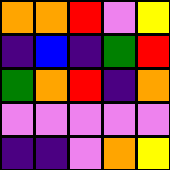[["orange", "orange", "red", "violet", "yellow"], ["indigo", "blue", "indigo", "green", "red"], ["green", "orange", "red", "indigo", "orange"], ["violet", "violet", "violet", "violet", "violet"], ["indigo", "indigo", "violet", "orange", "yellow"]]